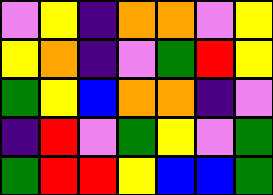[["violet", "yellow", "indigo", "orange", "orange", "violet", "yellow"], ["yellow", "orange", "indigo", "violet", "green", "red", "yellow"], ["green", "yellow", "blue", "orange", "orange", "indigo", "violet"], ["indigo", "red", "violet", "green", "yellow", "violet", "green"], ["green", "red", "red", "yellow", "blue", "blue", "green"]]